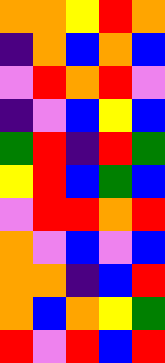[["orange", "orange", "yellow", "red", "orange"], ["indigo", "orange", "blue", "orange", "blue"], ["violet", "red", "orange", "red", "violet"], ["indigo", "violet", "blue", "yellow", "blue"], ["green", "red", "indigo", "red", "green"], ["yellow", "red", "blue", "green", "blue"], ["violet", "red", "red", "orange", "red"], ["orange", "violet", "blue", "violet", "blue"], ["orange", "orange", "indigo", "blue", "red"], ["orange", "blue", "orange", "yellow", "green"], ["red", "violet", "red", "blue", "red"]]